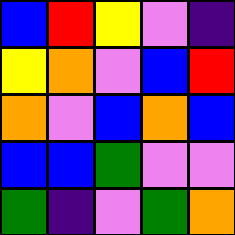[["blue", "red", "yellow", "violet", "indigo"], ["yellow", "orange", "violet", "blue", "red"], ["orange", "violet", "blue", "orange", "blue"], ["blue", "blue", "green", "violet", "violet"], ["green", "indigo", "violet", "green", "orange"]]